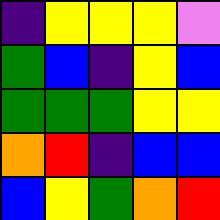[["indigo", "yellow", "yellow", "yellow", "violet"], ["green", "blue", "indigo", "yellow", "blue"], ["green", "green", "green", "yellow", "yellow"], ["orange", "red", "indigo", "blue", "blue"], ["blue", "yellow", "green", "orange", "red"]]